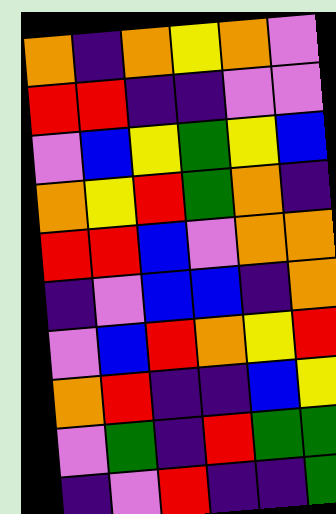[["orange", "indigo", "orange", "yellow", "orange", "violet"], ["red", "red", "indigo", "indigo", "violet", "violet"], ["violet", "blue", "yellow", "green", "yellow", "blue"], ["orange", "yellow", "red", "green", "orange", "indigo"], ["red", "red", "blue", "violet", "orange", "orange"], ["indigo", "violet", "blue", "blue", "indigo", "orange"], ["violet", "blue", "red", "orange", "yellow", "red"], ["orange", "red", "indigo", "indigo", "blue", "yellow"], ["violet", "green", "indigo", "red", "green", "green"], ["indigo", "violet", "red", "indigo", "indigo", "green"]]